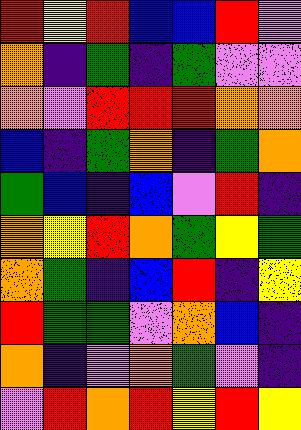[["red", "yellow", "red", "blue", "blue", "red", "violet"], ["orange", "indigo", "green", "indigo", "green", "violet", "violet"], ["orange", "violet", "red", "red", "red", "orange", "orange"], ["blue", "indigo", "green", "orange", "indigo", "green", "orange"], ["green", "blue", "indigo", "blue", "violet", "red", "indigo"], ["orange", "yellow", "red", "orange", "green", "yellow", "green"], ["orange", "green", "indigo", "blue", "red", "indigo", "yellow"], ["red", "green", "green", "violet", "orange", "blue", "indigo"], ["orange", "indigo", "violet", "orange", "green", "violet", "indigo"], ["violet", "red", "orange", "red", "yellow", "red", "yellow"]]